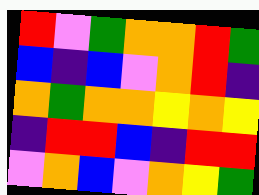[["red", "violet", "green", "orange", "orange", "red", "green"], ["blue", "indigo", "blue", "violet", "orange", "red", "indigo"], ["orange", "green", "orange", "orange", "yellow", "orange", "yellow"], ["indigo", "red", "red", "blue", "indigo", "red", "red"], ["violet", "orange", "blue", "violet", "orange", "yellow", "green"]]